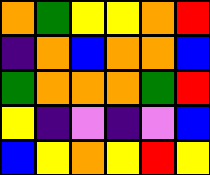[["orange", "green", "yellow", "yellow", "orange", "red"], ["indigo", "orange", "blue", "orange", "orange", "blue"], ["green", "orange", "orange", "orange", "green", "red"], ["yellow", "indigo", "violet", "indigo", "violet", "blue"], ["blue", "yellow", "orange", "yellow", "red", "yellow"]]